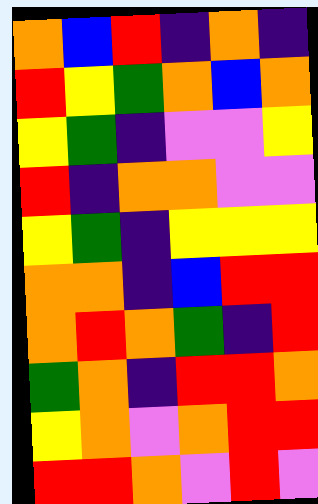[["orange", "blue", "red", "indigo", "orange", "indigo"], ["red", "yellow", "green", "orange", "blue", "orange"], ["yellow", "green", "indigo", "violet", "violet", "yellow"], ["red", "indigo", "orange", "orange", "violet", "violet"], ["yellow", "green", "indigo", "yellow", "yellow", "yellow"], ["orange", "orange", "indigo", "blue", "red", "red"], ["orange", "red", "orange", "green", "indigo", "red"], ["green", "orange", "indigo", "red", "red", "orange"], ["yellow", "orange", "violet", "orange", "red", "red"], ["red", "red", "orange", "violet", "red", "violet"]]